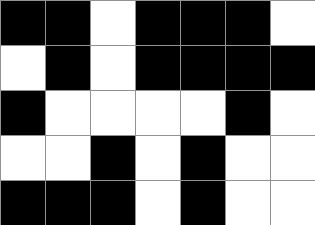[["black", "black", "white", "black", "black", "black", "white"], ["white", "black", "white", "black", "black", "black", "black"], ["black", "white", "white", "white", "white", "black", "white"], ["white", "white", "black", "white", "black", "white", "white"], ["black", "black", "black", "white", "black", "white", "white"]]